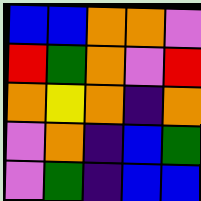[["blue", "blue", "orange", "orange", "violet"], ["red", "green", "orange", "violet", "red"], ["orange", "yellow", "orange", "indigo", "orange"], ["violet", "orange", "indigo", "blue", "green"], ["violet", "green", "indigo", "blue", "blue"]]